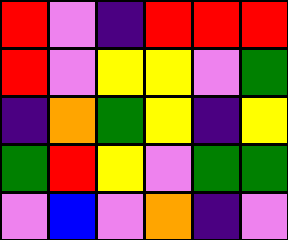[["red", "violet", "indigo", "red", "red", "red"], ["red", "violet", "yellow", "yellow", "violet", "green"], ["indigo", "orange", "green", "yellow", "indigo", "yellow"], ["green", "red", "yellow", "violet", "green", "green"], ["violet", "blue", "violet", "orange", "indigo", "violet"]]